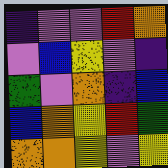[["indigo", "violet", "violet", "red", "orange"], ["violet", "blue", "yellow", "violet", "indigo"], ["green", "violet", "orange", "indigo", "blue"], ["blue", "orange", "yellow", "red", "green"], ["orange", "orange", "yellow", "violet", "yellow"]]